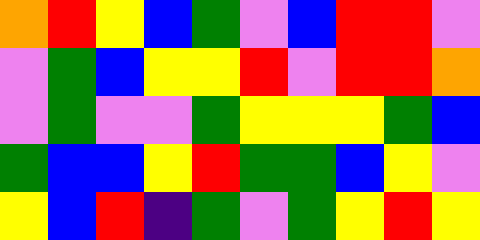[["orange", "red", "yellow", "blue", "green", "violet", "blue", "red", "red", "violet"], ["violet", "green", "blue", "yellow", "yellow", "red", "violet", "red", "red", "orange"], ["violet", "green", "violet", "violet", "green", "yellow", "yellow", "yellow", "green", "blue"], ["green", "blue", "blue", "yellow", "red", "green", "green", "blue", "yellow", "violet"], ["yellow", "blue", "red", "indigo", "green", "violet", "green", "yellow", "red", "yellow"]]